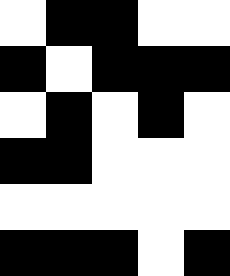[["white", "black", "black", "white", "white"], ["black", "white", "black", "black", "black"], ["white", "black", "white", "black", "white"], ["black", "black", "white", "white", "white"], ["white", "white", "white", "white", "white"], ["black", "black", "black", "white", "black"]]